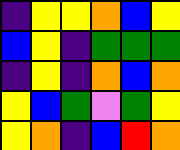[["indigo", "yellow", "yellow", "orange", "blue", "yellow"], ["blue", "yellow", "indigo", "green", "green", "green"], ["indigo", "yellow", "indigo", "orange", "blue", "orange"], ["yellow", "blue", "green", "violet", "green", "yellow"], ["yellow", "orange", "indigo", "blue", "red", "orange"]]